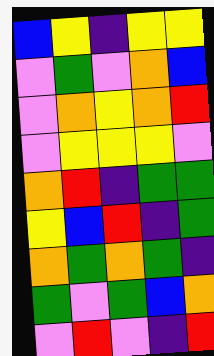[["blue", "yellow", "indigo", "yellow", "yellow"], ["violet", "green", "violet", "orange", "blue"], ["violet", "orange", "yellow", "orange", "red"], ["violet", "yellow", "yellow", "yellow", "violet"], ["orange", "red", "indigo", "green", "green"], ["yellow", "blue", "red", "indigo", "green"], ["orange", "green", "orange", "green", "indigo"], ["green", "violet", "green", "blue", "orange"], ["violet", "red", "violet", "indigo", "red"]]